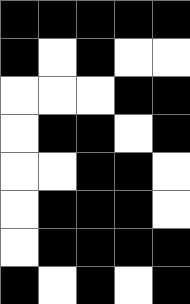[["black", "black", "black", "black", "black"], ["black", "white", "black", "white", "white"], ["white", "white", "white", "black", "black"], ["white", "black", "black", "white", "black"], ["white", "white", "black", "black", "white"], ["white", "black", "black", "black", "white"], ["white", "black", "black", "black", "black"], ["black", "white", "black", "white", "black"]]